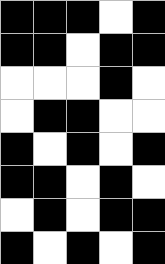[["black", "black", "black", "white", "black"], ["black", "black", "white", "black", "black"], ["white", "white", "white", "black", "white"], ["white", "black", "black", "white", "white"], ["black", "white", "black", "white", "black"], ["black", "black", "white", "black", "white"], ["white", "black", "white", "black", "black"], ["black", "white", "black", "white", "black"]]